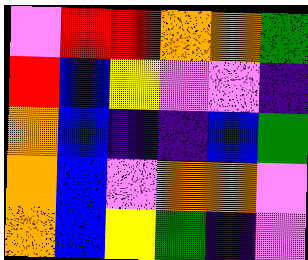[["violet", "red", "red", "orange", "orange", "green"], ["red", "blue", "yellow", "violet", "violet", "indigo"], ["orange", "blue", "indigo", "indigo", "blue", "green"], ["orange", "blue", "violet", "orange", "orange", "violet"], ["orange", "blue", "yellow", "green", "indigo", "violet"]]